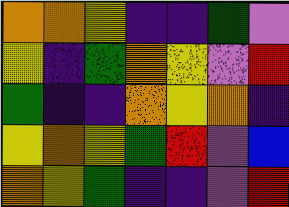[["orange", "orange", "yellow", "indigo", "indigo", "green", "violet"], ["yellow", "indigo", "green", "orange", "yellow", "violet", "red"], ["green", "indigo", "indigo", "orange", "yellow", "orange", "indigo"], ["yellow", "orange", "yellow", "green", "red", "violet", "blue"], ["orange", "yellow", "green", "indigo", "indigo", "violet", "red"]]